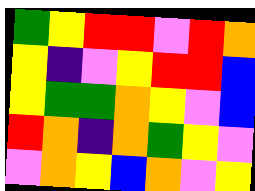[["green", "yellow", "red", "red", "violet", "red", "orange"], ["yellow", "indigo", "violet", "yellow", "red", "red", "blue"], ["yellow", "green", "green", "orange", "yellow", "violet", "blue"], ["red", "orange", "indigo", "orange", "green", "yellow", "violet"], ["violet", "orange", "yellow", "blue", "orange", "violet", "yellow"]]